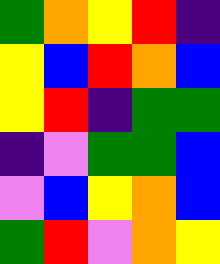[["green", "orange", "yellow", "red", "indigo"], ["yellow", "blue", "red", "orange", "blue"], ["yellow", "red", "indigo", "green", "green"], ["indigo", "violet", "green", "green", "blue"], ["violet", "blue", "yellow", "orange", "blue"], ["green", "red", "violet", "orange", "yellow"]]